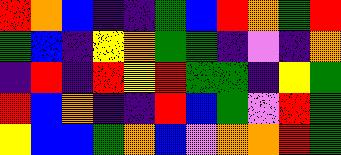[["red", "orange", "blue", "indigo", "indigo", "green", "blue", "red", "orange", "green", "red"], ["green", "blue", "indigo", "yellow", "orange", "green", "green", "indigo", "violet", "indigo", "orange"], ["indigo", "red", "indigo", "red", "yellow", "red", "green", "green", "indigo", "yellow", "green"], ["red", "blue", "orange", "indigo", "indigo", "red", "blue", "green", "violet", "red", "green"], ["yellow", "blue", "blue", "green", "orange", "blue", "violet", "orange", "orange", "red", "green"]]